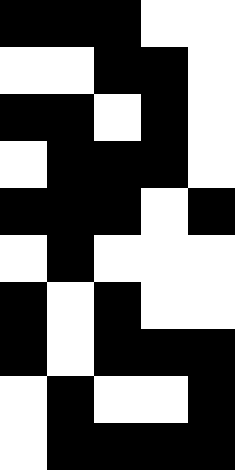[["black", "black", "black", "white", "white"], ["white", "white", "black", "black", "white"], ["black", "black", "white", "black", "white"], ["white", "black", "black", "black", "white"], ["black", "black", "black", "white", "black"], ["white", "black", "white", "white", "white"], ["black", "white", "black", "white", "white"], ["black", "white", "black", "black", "black"], ["white", "black", "white", "white", "black"], ["white", "black", "black", "black", "black"]]